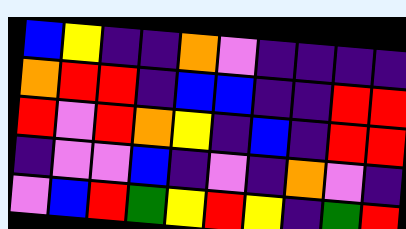[["blue", "yellow", "indigo", "indigo", "orange", "violet", "indigo", "indigo", "indigo", "indigo"], ["orange", "red", "red", "indigo", "blue", "blue", "indigo", "indigo", "red", "red"], ["red", "violet", "red", "orange", "yellow", "indigo", "blue", "indigo", "red", "red"], ["indigo", "violet", "violet", "blue", "indigo", "violet", "indigo", "orange", "violet", "indigo"], ["violet", "blue", "red", "green", "yellow", "red", "yellow", "indigo", "green", "red"]]